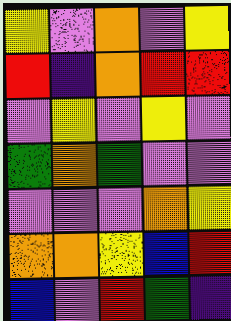[["yellow", "violet", "orange", "violet", "yellow"], ["red", "indigo", "orange", "red", "red"], ["violet", "yellow", "violet", "yellow", "violet"], ["green", "orange", "green", "violet", "violet"], ["violet", "violet", "violet", "orange", "yellow"], ["orange", "orange", "yellow", "blue", "red"], ["blue", "violet", "red", "green", "indigo"]]